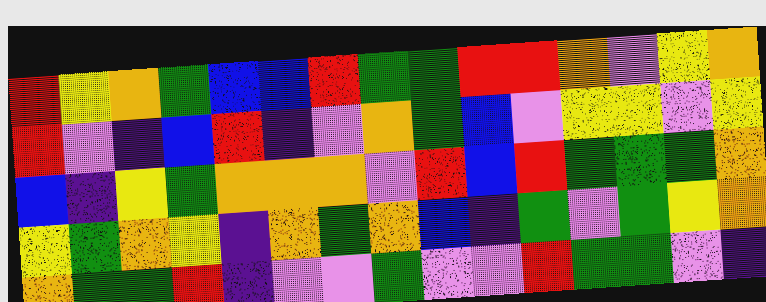[["red", "yellow", "orange", "green", "blue", "blue", "red", "green", "green", "red", "red", "orange", "violet", "yellow", "orange"], ["red", "violet", "indigo", "blue", "red", "indigo", "violet", "orange", "green", "blue", "violet", "yellow", "yellow", "violet", "yellow"], ["blue", "indigo", "yellow", "green", "orange", "orange", "orange", "violet", "red", "blue", "red", "green", "green", "green", "orange"], ["yellow", "green", "orange", "yellow", "indigo", "orange", "green", "orange", "blue", "indigo", "green", "violet", "green", "yellow", "orange"], ["orange", "green", "green", "red", "indigo", "violet", "violet", "green", "violet", "violet", "red", "green", "green", "violet", "indigo"]]